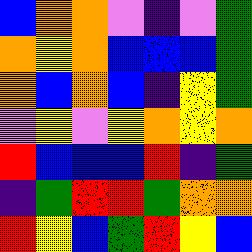[["blue", "orange", "orange", "violet", "indigo", "violet", "green"], ["orange", "yellow", "orange", "blue", "blue", "blue", "green"], ["orange", "blue", "orange", "blue", "indigo", "yellow", "green"], ["violet", "yellow", "violet", "yellow", "orange", "yellow", "orange"], ["red", "blue", "blue", "blue", "red", "indigo", "green"], ["indigo", "green", "red", "red", "green", "orange", "orange"], ["red", "yellow", "blue", "green", "red", "yellow", "blue"]]